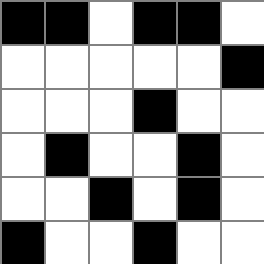[["black", "black", "white", "black", "black", "white"], ["white", "white", "white", "white", "white", "black"], ["white", "white", "white", "black", "white", "white"], ["white", "black", "white", "white", "black", "white"], ["white", "white", "black", "white", "black", "white"], ["black", "white", "white", "black", "white", "white"]]